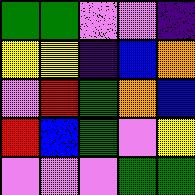[["green", "green", "violet", "violet", "indigo"], ["yellow", "yellow", "indigo", "blue", "orange"], ["violet", "red", "green", "orange", "blue"], ["red", "blue", "green", "violet", "yellow"], ["violet", "violet", "violet", "green", "green"]]